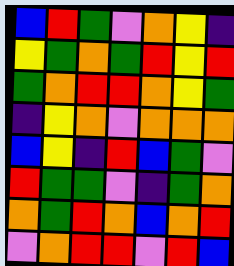[["blue", "red", "green", "violet", "orange", "yellow", "indigo"], ["yellow", "green", "orange", "green", "red", "yellow", "red"], ["green", "orange", "red", "red", "orange", "yellow", "green"], ["indigo", "yellow", "orange", "violet", "orange", "orange", "orange"], ["blue", "yellow", "indigo", "red", "blue", "green", "violet"], ["red", "green", "green", "violet", "indigo", "green", "orange"], ["orange", "green", "red", "orange", "blue", "orange", "red"], ["violet", "orange", "red", "red", "violet", "red", "blue"]]